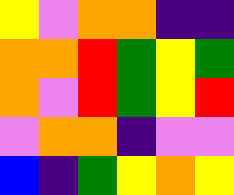[["yellow", "violet", "orange", "orange", "indigo", "indigo"], ["orange", "orange", "red", "green", "yellow", "green"], ["orange", "violet", "red", "green", "yellow", "red"], ["violet", "orange", "orange", "indigo", "violet", "violet"], ["blue", "indigo", "green", "yellow", "orange", "yellow"]]